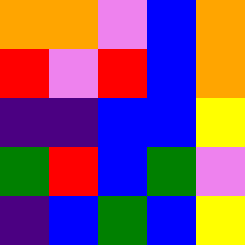[["orange", "orange", "violet", "blue", "orange"], ["red", "violet", "red", "blue", "orange"], ["indigo", "indigo", "blue", "blue", "yellow"], ["green", "red", "blue", "green", "violet"], ["indigo", "blue", "green", "blue", "yellow"]]